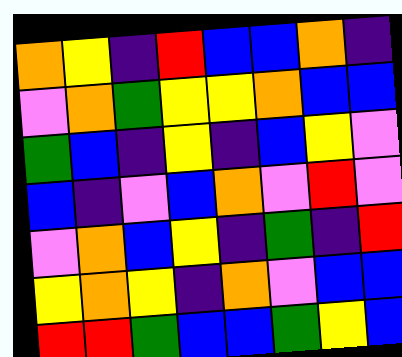[["orange", "yellow", "indigo", "red", "blue", "blue", "orange", "indigo"], ["violet", "orange", "green", "yellow", "yellow", "orange", "blue", "blue"], ["green", "blue", "indigo", "yellow", "indigo", "blue", "yellow", "violet"], ["blue", "indigo", "violet", "blue", "orange", "violet", "red", "violet"], ["violet", "orange", "blue", "yellow", "indigo", "green", "indigo", "red"], ["yellow", "orange", "yellow", "indigo", "orange", "violet", "blue", "blue"], ["red", "red", "green", "blue", "blue", "green", "yellow", "blue"]]